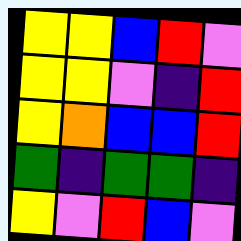[["yellow", "yellow", "blue", "red", "violet"], ["yellow", "yellow", "violet", "indigo", "red"], ["yellow", "orange", "blue", "blue", "red"], ["green", "indigo", "green", "green", "indigo"], ["yellow", "violet", "red", "blue", "violet"]]